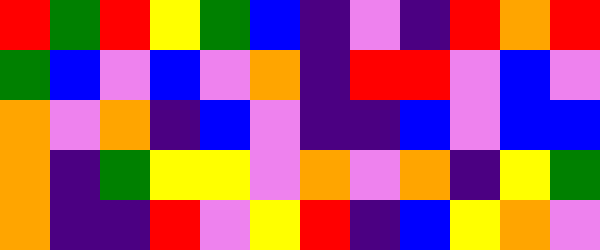[["red", "green", "red", "yellow", "green", "blue", "indigo", "violet", "indigo", "red", "orange", "red"], ["green", "blue", "violet", "blue", "violet", "orange", "indigo", "red", "red", "violet", "blue", "violet"], ["orange", "violet", "orange", "indigo", "blue", "violet", "indigo", "indigo", "blue", "violet", "blue", "blue"], ["orange", "indigo", "green", "yellow", "yellow", "violet", "orange", "violet", "orange", "indigo", "yellow", "green"], ["orange", "indigo", "indigo", "red", "violet", "yellow", "red", "indigo", "blue", "yellow", "orange", "violet"]]